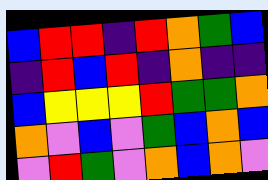[["blue", "red", "red", "indigo", "red", "orange", "green", "blue"], ["indigo", "red", "blue", "red", "indigo", "orange", "indigo", "indigo"], ["blue", "yellow", "yellow", "yellow", "red", "green", "green", "orange"], ["orange", "violet", "blue", "violet", "green", "blue", "orange", "blue"], ["violet", "red", "green", "violet", "orange", "blue", "orange", "violet"]]